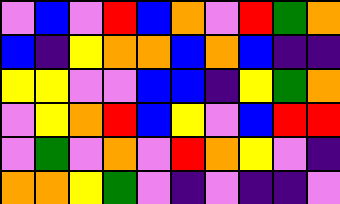[["violet", "blue", "violet", "red", "blue", "orange", "violet", "red", "green", "orange"], ["blue", "indigo", "yellow", "orange", "orange", "blue", "orange", "blue", "indigo", "indigo"], ["yellow", "yellow", "violet", "violet", "blue", "blue", "indigo", "yellow", "green", "orange"], ["violet", "yellow", "orange", "red", "blue", "yellow", "violet", "blue", "red", "red"], ["violet", "green", "violet", "orange", "violet", "red", "orange", "yellow", "violet", "indigo"], ["orange", "orange", "yellow", "green", "violet", "indigo", "violet", "indigo", "indigo", "violet"]]